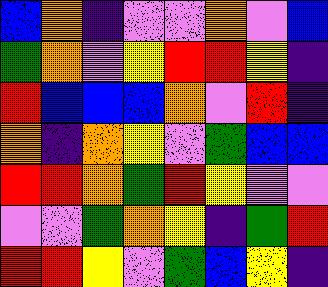[["blue", "orange", "indigo", "violet", "violet", "orange", "violet", "blue"], ["green", "orange", "violet", "yellow", "red", "red", "yellow", "indigo"], ["red", "blue", "blue", "blue", "orange", "violet", "red", "indigo"], ["orange", "indigo", "orange", "yellow", "violet", "green", "blue", "blue"], ["red", "red", "orange", "green", "red", "yellow", "violet", "violet"], ["violet", "violet", "green", "orange", "yellow", "indigo", "green", "red"], ["red", "red", "yellow", "violet", "green", "blue", "yellow", "indigo"]]